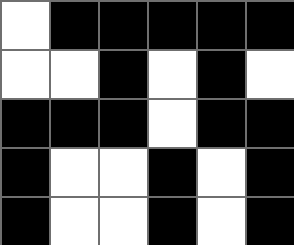[["white", "black", "black", "black", "black", "black"], ["white", "white", "black", "white", "black", "white"], ["black", "black", "black", "white", "black", "black"], ["black", "white", "white", "black", "white", "black"], ["black", "white", "white", "black", "white", "black"]]